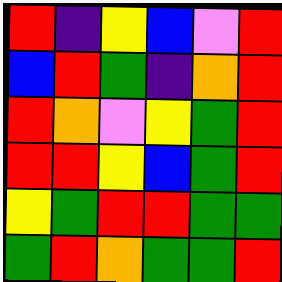[["red", "indigo", "yellow", "blue", "violet", "red"], ["blue", "red", "green", "indigo", "orange", "red"], ["red", "orange", "violet", "yellow", "green", "red"], ["red", "red", "yellow", "blue", "green", "red"], ["yellow", "green", "red", "red", "green", "green"], ["green", "red", "orange", "green", "green", "red"]]